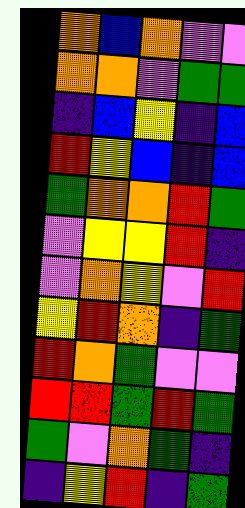[["orange", "blue", "orange", "violet", "violet"], ["orange", "orange", "violet", "green", "green"], ["indigo", "blue", "yellow", "indigo", "blue"], ["red", "yellow", "blue", "indigo", "blue"], ["green", "orange", "orange", "red", "green"], ["violet", "yellow", "yellow", "red", "indigo"], ["violet", "orange", "yellow", "violet", "red"], ["yellow", "red", "orange", "indigo", "green"], ["red", "orange", "green", "violet", "violet"], ["red", "red", "green", "red", "green"], ["green", "violet", "orange", "green", "indigo"], ["indigo", "yellow", "red", "indigo", "green"]]